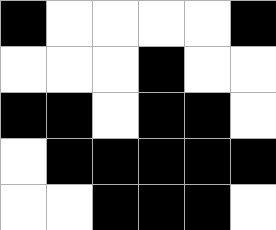[["black", "white", "white", "white", "white", "black"], ["white", "white", "white", "black", "white", "white"], ["black", "black", "white", "black", "black", "white"], ["white", "black", "black", "black", "black", "black"], ["white", "white", "black", "black", "black", "white"]]